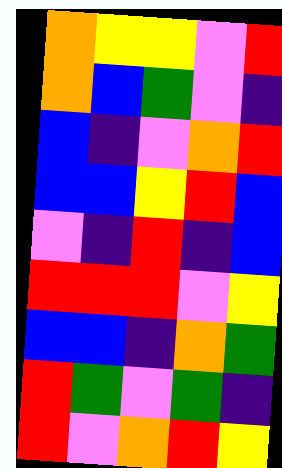[["orange", "yellow", "yellow", "violet", "red"], ["orange", "blue", "green", "violet", "indigo"], ["blue", "indigo", "violet", "orange", "red"], ["blue", "blue", "yellow", "red", "blue"], ["violet", "indigo", "red", "indigo", "blue"], ["red", "red", "red", "violet", "yellow"], ["blue", "blue", "indigo", "orange", "green"], ["red", "green", "violet", "green", "indigo"], ["red", "violet", "orange", "red", "yellow"]]